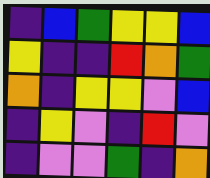[["indigo", "blue", "green", "yellow", "yellow", "blue"], ["yellow", "indigo", "indigo", "red", "orange", "green"], ["orange", "indigo", "yellow", "yellow", "violet", "blue"], ["indigo", "yellow", "violet", "indigo", "red", "violet"], ["indigo", "violet", "violet", "green", "indigo", "orange"]]